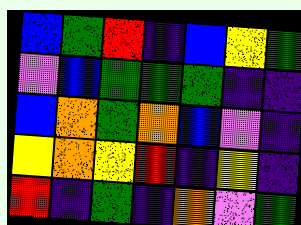[["blue", "green", "red", "indigo", "blue", "yellow", "green"], ["violet", "blue", "green", "green", "green", "indigo", "indigo"], ["blue", "orange", "green", "orange", "blue", "violet", "indigo"], ["yellow", "orange", "yellow", "red", "indigo", "yellow", "indigo"], ["red", "indigo", "green", "indigo", "orange", "violet", "green"]]